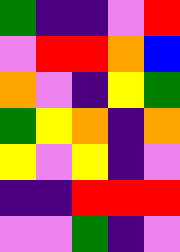[["green", "indigo", "indigo", "violet", "red"], ["violet", "red", "red", "orange", "blue"], ["orange", "violet", "indigo", "yellow", "green"], ["green", "yellow", "orange", "indigo", "orange"], ["yellow", "violet", "yellow", "indigo", "violet"], ["indigo", "indigo", "red", "red", "red"], ["violet", "violet", "green", "indigo", "violet"]]